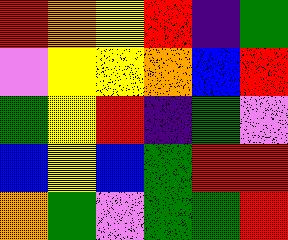[["red", "orange", "yellow", "red", "indigo", "green"], ["violet", "yellow", "yellow", "orange", "blue", "red"], ["green", "yellow", "red", "indigo", "green", "violet"], ["blue", "yellow", "blue", "green", "red", "red"], ["orange", "green", "violet", "green", "green", "red"]]